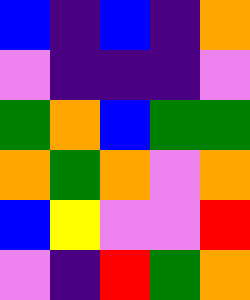[["blue", "indigo", "blue", "indigo", "orange"], ["violet", "indigo", "indigo", "indigo", "violet"], ["green", "orange", "blue", "green", "green"], ["orange", "green", "orange", "violet", "orange"], ["blue", "yellow", "violet", "violet", "red"], ["violet", "indigo", "red", "green", "orange"]]